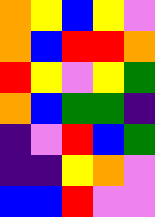[["orange", "yellow", "blue", "yellow", "violet"], ["orange", "blue", "red", "red", "orange"], ["red", "yellow", "violet", "yellow", "green"], ["orange", "blue", "green", "green", "indigo"], ["indigo", "violet", "red", "blue", "green"], ["indigo", "indigo", "yellow", "orange", "violet"], ["blue", "blue", "red", "violet", "violet"]]